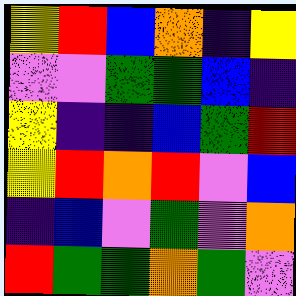[["yellow", "red", "blue", "orange", "indigo", "yellow"], ["violet", "violet", "green", "green", "blue", "indigo"], ["yellow", "indigo", "indigo", "blue", "green", "red"], ["yellow", "red", "orange", "red", "violet", "blue"], ["indigo", "blue", "violet", "green", "violet", "orange"], ["red", "green", "green", "orange", "green", "violet"]]